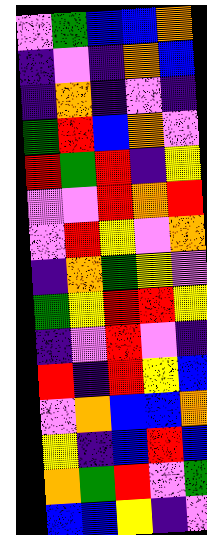[["violet", "green", "blue", "blue", "orange"], ["indigo", "violet", "indigo", "orange", "blue"], ["indigo", "orange", "indigo", "violet", "indigo"], ["green", "red", "blue", "orange", "violet"], ["red", "green", "red", "indigo", "yellow"], ["violet", "violet", "red", "orange", "red"], ["violet", "red", "yellow", "violet", "orange"], ["indigo", "orange", "green", "yellow", "violet"], ["green", "yellow", "red", "red", "yellow"], ["indigo", "violet", "red", "violet", "indigo"], ["red", "indigo", "red", "yellow", "blue"], ["violet", "orange", "blue", "blue", "orange"], ["yellow", "indigo", "blue", "red", "blue"], ["orange", "green", "red", "violet", "green"], ["blue", "blue", "yellow", "indigo", "violet"]]